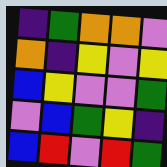[["indigo", "green", "orange", "orange", "violet"], ["orange", "indigo", "yellow", "violet", "yellow"], ["blue", "yellow", "violet", "violet", "green"], ["violet", "blue", "green", "yellow", "indigo"], ["blue", "red", "violet", "red", "green"]]